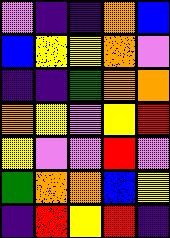[["violet", "indigo", "indigo", "orange", "blue"], ["blue", "yellow", "yellow", "orange", "violet"], ["indigo", "indigo", "green", "orange", "orange"], ["orange", "yellow", "violet", "yellow", "red"], ["yellow", "violet", "violet", "red", "violet"], ["green", "orange", "orange", "blue", "yellow"], ["indigo", "red", "yellow", "red", "indigo"]]